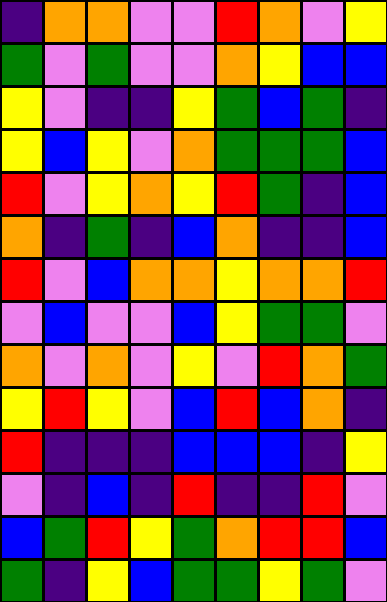[["indigo", "orange", "orange", "violet", "violet", "red", "orange", "violet", "yellow"], ["green", "violet", "green", "violet", "violet", "orange", "yellow", "blue", "blue"], ["yellow", "violet", "indigo", "indigo", "yellow", "green", "blue", "green", "indigo"], ["yellow", "blue", "yellow", "violet", "orange", "green", "green", "green", "blue"], ["red", "violet", "yellow", "orange", "yellow", "red", "green", "indigo", "blue"], ["orange", "indigo", "green", "indigo", "blue", "orange", "indigo", "indigo", "blue"], ["red", "violet", "blue", "orange", "orange", "yellow", "orange", "orange", "red"], ["violet", "blue", "violet", "violet", "blue", "yellow", "green", "green", "violet"], ["orange", "violet", "orange", "violet", "yellow", "violet", "red", "orange", "green"], ["yellow", "red", "yellow", "violet", "blue", "red", "blue", "orange", "indigo"], ["red", "indigo", "indigo", "indigo", "blue", "blue", "blue", "indigo", "yellow"], ["violet", "indigo", "blue", "indigo", "red", "indigo", "indigo", "red", "violet"], ["blue", "green", "red", "yellow", "green", "orange", "red", "red", "blue"], ["green", "indigo", "yellow", "blue", "green", "green", "yellow", "green", "violet"]]